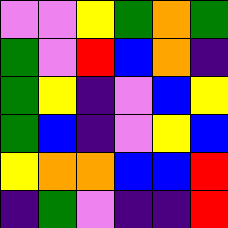[["violet", "violet", "yellow", "green", "orange", "green"], ["green", "violet", "red", "blue", "orange", "indigo"], ["green", "yellow", "indigo", "violet", "blue", "yellow"], ["green", "blue", "indigo", "violet", "yellow", "blue"], ["yellow", "orange", "orange", "blue", "blue", "red"], ["indigo", "green", "violet", "indigo", "indigo", "red"]]